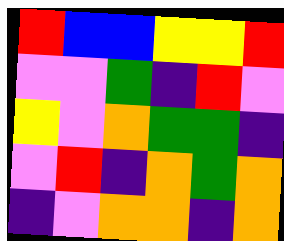[["red", "blue", "blue", "yellow", "yellow", "red"], ["violet", "violet", "green", "indigo", "red", "violet"], ["yellow", "violet", "orange", "green", "green", "indigo"], ["violet", "red", "indigo", "orange", "green", "orange"], ["indigo", "violet", "orange", "orange", "indigo", "orange"]]